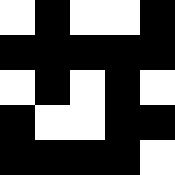[["white", "black", "white", "white", "black"], ["black", "black", "black", "black", "black"], ["white", "black", "white", "black", "white"], ["black", "white", "white", "black", "black"], ["black", "black", "black", "black", "white"]]